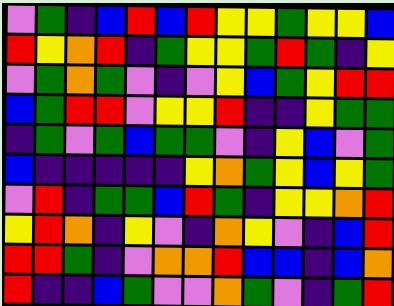[["violet", "green", "indigo", "blue", "red", "blue", "red", "yellow", "yellow", "green", "yellow", "yellow", "blue"], ["red", "yellow", "orange", "red", "indigo", "green", "yellow", "yellow", "green", "red", "green", "indigo", "yellow"], ["violet", "green", "orange", "green", "violet", "indigo", "violet", "yellow", "blue", "green", "yellow", "red", "red"], ["blue", "green", "red", "red", "violet", "yellow", "yellow", "red", "indigo", "indigo", "yellow", "green", "green"], ["indigo", "green", "violet", "green", "blue", "green", "green", "violet", "indigo", "yellow", "blue", "violet", "green"], ["blue", "indigo", "indigo", "indigo", "indigo", "indigo", "yellow", "orange", "green", "yellow", "blue", "yellow", "green"], ["violet", "red", "indigo", "green", "green", "blue", "red", "green", "indigo", "yellow", "yellow", "orange", "red"], ["yellow", "red", "orange", "indigo", "yellow", "violet", "indigo", "orange", "yellow", "violet", "indigo", "blue", "red"], ["red", "red", "green", "indigo", "violet", "orange", "orange", "red", "blue", "blue", "indigo", "blue", "orange"], ["red", "indigo", "indigo", "blue", "green", "violet", "violet", "orange", "green", "violet", "indigo", "green", "red"]]